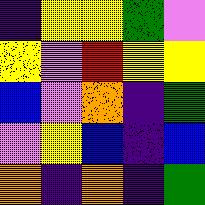[["indigo", "yellow", "yellow", "green", "violet"], ["yellow", "violet", "red", "yellow", "yellow"], ["blue", "violet", "orange", "indigo", "green"], ["violet", "yellow", "blue", "indigo", "blue"], ["orange", "indigo", "orange", "indigo", "green"]]